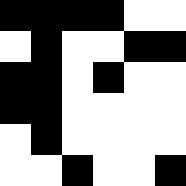[["black", "black", "black", "black", "white", "white"], ["white", "black", "white", "white", "black", "black"], ["black", "black", "white", "black", "white", "white"], ["black", "black", "white", "white", "white", "white"], ["white", "black", "white", "white", "white", "white"], ["white", "white", "black", "white", "white", "black"]]